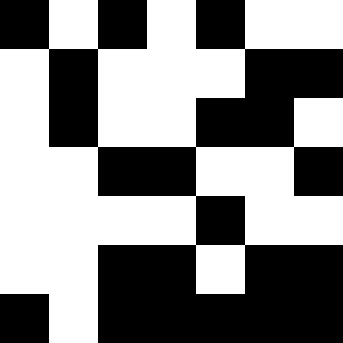[["black", "white", "black", "white", "black", "white", "white"], ["white", "black", "white", "white", "white", "black", "black"], ["white", "black", "white", "white", "black", "black", "white"], ["white", "white", "black", "black", "white", "white", "black"], ["white", "white", "white", "white", "black", "white", "white"], ["white", "white", "black", "black", "white", "black", "black"], ["black", "white", "black", "black", "black", "black", "black"]]